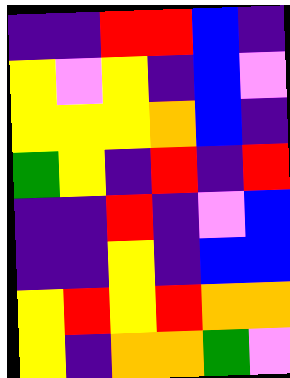[["indigo", "indigo", "red", "red", "blue", "indigo"], ["yellow", "violet", "yellow", "indigo", "blue", "violet"], ["yellow", "yellow", "yellow", "orange", "blue", "indigo"], ["green", "yellow", "indigo", "red", "indigo", "red"], ["indigo", "indigo", "red", "indigo", "violet", "blue"], ["indigo", "indigo", "yellow", "indigo", "blue", "blue"], ["yellow", "red", "yellow", "red", "orange", "orange"], ["yellow", "indigo", "orange", "orange", "green", "violet"]]